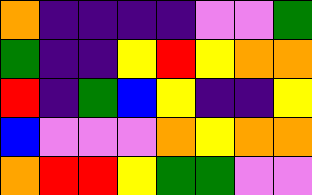[["orange", "indigo", "indigo", "indigo", "indigo", "violet", "violet", "green"], ["green", "indigo", "indigo", "yellow", "red", "yellow", "orange", "orange"], ["red", "indigo", "green", "blue", "yellow", "indigo", "indigo", "yellow"], ["blue", "violet", "violet", "violet", "orange", "yellow", "orange", "orange"], ["orange", "red", "red", "yellow", "green", "green", "violet", "violet"]]